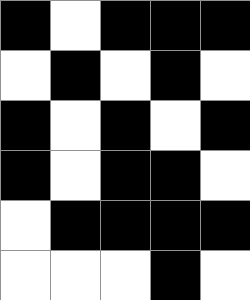[["black", "white", "black", "black", "black"], ["white", "black", "white", "black", "white"], ["black", "white", "black", "white", "black"], ["black", "white", "black", "black", "white"], ["white", "black", "black", "black", "black"], ["white", "white", "white", "black", "white"]]